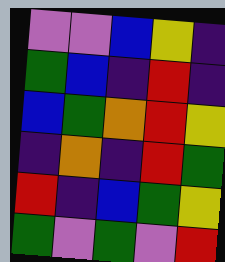[["violet", "violet", "blue", "yellow", "indigo"], ["green", "blue", "indigo", "red", "indigo"], ["blue", "green", "orange", "red", "yellow"], ["indigo", "orange", "indigo", "red", "green"], ["red", "indigo", "blue", "green", "yellow"], ["green", "violet", "green", "violet", "red"]]